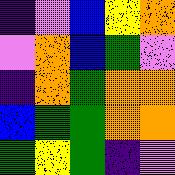[["indigo", "violet", "blue", "yellow", "orange"], ["violet", "orange", "blue", "green", "violet"], ["indigo", "orange", "green", "orange", "orange"], ["blue", "green", "green", "orange", "orange"], ["green", "yellow", "green", "indigo", "violet"]]